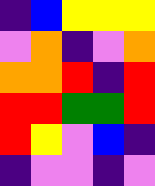[["indigo", "blue", "yellow", "yellow", "yellow"], ["violet", "orange", "indigo", "violet", "orange"], ["orange", "orange", "red", "indigo", "red"], ["red", "red", "green", "green", "red"], ["red", "yellow", "violet", "blue", "indigo"], ["indigo", "violet", "violet", "indigo", "violet"]]